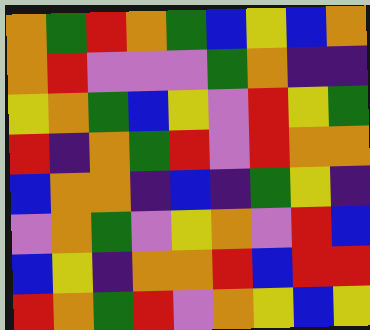[["orange", "green", "red", "orange", "green", "blue", "yellow", "blue", "orange"], ["orange", "red", "violet", "violet", "violet", "green", "orange", "indigo", "indigo"], ["yellow", "orange", "green", "blue", "yellow", "violet", "red", "yellow", "green"], ["red", "indigo", "orange", "green", "red", "violet", "red", "orange", "orange"], ["blue", "orange", "orange", "indigo", "blue", "indigo", "green", "yellow", "indigo"], ["violet", "orange", "green", "violet", "yellow", "orange", "violet", "red", "blue"], ["blue", "yellow", "indigo", "orange", "orange", "red", "blue", "red", "red"], ["red", "orange", "green", "red", "violet", "orange", "yellow", "blue", "yellow"]]